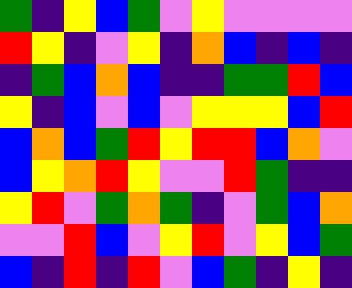[["green", "indigo", "yellow", "blue", "green", "violet", "yellow", "violet", "violet", "violet", "violet"], ["red", "yellow", "indigo", "violet", "yellow", "indigo", "orange", "blue", "indigo", "blue", "indigo"], ["indigo", "green", "blue", "orange", "blue", "indigo", "indigo", "green", "green", "red", "blue"], ["yellow", "indigo", "blue", "violet", "blue", "violet", "yellow", "yellow", "yellow", "blue", "red"], ["blue", "orange", "blue", "green", "red", "yellow", "red", "red", "blue", "orange", "violet"], ["blue", "yellow", "orange", "red", "yellow", "violet", "violet", "red", "green", "indigo", "indigo"], ["yellow", "red", "violet", "green", "orange", "green", "indigo", "violet", "green", "blue", "orange"], ["violet", "violet", "red", "blue", "violet", "yellow", "red", "violet", "yellow", "blue", "green"], ["blue", "indigo", "red", "indigo", "red", "violet", "blue", "green", "indigo", "yellow", "indigo"]]